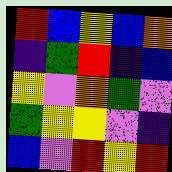[["red", "blue", "yellow", "blue", "orange"], ["indigo", "green", "red", "indigo", "blue"], ["yellow", "violet", "orange", "green", "violet"], ["green", "yellow", "yellow", "violet", "indigo"], ["blue", "violet", "red", "yellow", "red"]]